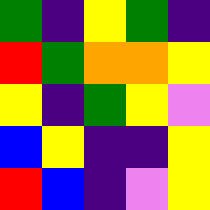[["green", "indigo", "yellow", "green", "indigo"], ["red", "green", "orange", "orange", "yellow"], ["yellow", "indigo", "green", "yellow", "violet"], ["blue", "yellow", "indigo", "indigo", "yellow"], ["red", "blue", "indigo", "violet", "yellow"]]